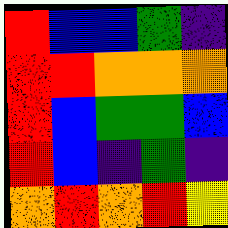[["red", "blue", "blue", "green", "indigo"], ["red", "red", "orange", "orange", "orange"], ["red", "blue", "green", "green", "blue"], ["red", "blue", "indigo", "green", "indigo"], ["orange", "red", "orange", "red", "yellow"]]